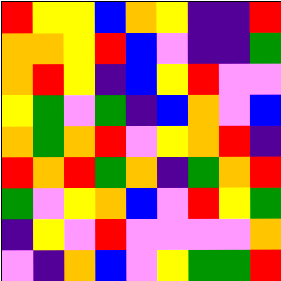[["red", "yellow", "yellow", "blue", "orange", "yellow", "indigo", "indigo", "red"], ["orange", "orange", "yellow", "red", "blue", "violet", "indigo", "indigo", "green"], ["orange", "red", "yellow", "indigo", "blue", "yellow", "red", "violet", "violet"], ["yellow", "green", "violet", "green", "indigo", "blue", "orange", "violet", "blue"], ["orange", "green", "orange", "red", "violet", "yellow", "orange", "red", "indigo"], ["red", "orange", "red", "green", "orange", "indigo", "green", "orange", "red"], ["green", "violet", "yellow", "orange", "blue", "violet", "red", "yellow", "green"], ["indigo", "yellow", "violet", "red", "violet", "violet", "violet", "violet", "orange"], ["violet", "indigo", "orange", "blue", "violet", "yellow", "green", "green", "red"]]